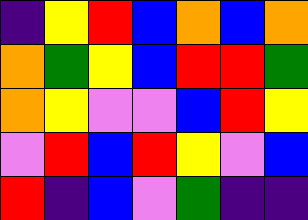[["indigo", "yellow", "red", "blue", "orange", "blue", "orange"], ["orange", "green", "yellow", "blue", "red", "red", "green"], ["orange", "yellow", "violet", "violet", "blue", "red", "yellow"], ["violet", "red", "blue", "red", "yellow", "violet", "blue"], ["red", "indigo", "blue", "violet", "green", "indigo", "indigo"]]